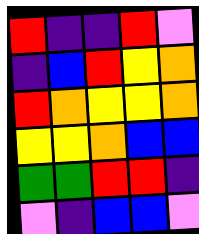[["red", "indigo", "indigo", "red", "violet"], ["indigo", "blue", "red", "yellow", "orange"], ["red", "orange", "yellow", "yellow", "orange"], ["yellow", "yellow", "orange", "blue", "blue"], ["green", "green", "red", "red", "indigo"], ["violet", "indigo", "blue", "blue", "violet"]]